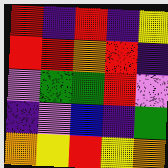[["red", "indigo", "red", "indigo", "yellow"], ["red", "red", "orange", "red", "indigo"], ["violet", "green", "green", "red", "violet"], ["indigo", "violet", "blue", "indigo", "green"], ["orange", "yellow", "red", "yellow", "orange"]]